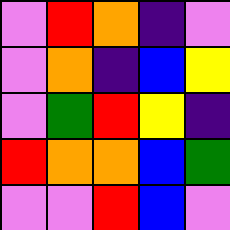[["violet", "red", "orange", "indigo", "violet"], ["violet", "orange", "indigo", "blue", "yellow"], ["violet", "green", "red", "yellow", "indigo"], ["red", "orange", "orange", "blue", "green"], ["violet", "violet", "red", "blue", "violet"]]